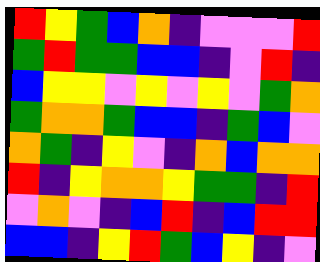[["red", "yellow", "green", "blue", "orange", "indigo", "violet", "violet", "violet", "red"], ["green", "red", "green", "green", "blue", "blue", "indigo", "violet", "red", "indigo"], ["blue", "yellow", "yellow", "violet", "yellow", "violet", "yellow", "violet", "green", "orange"], ["green", "orange", "orange", "green", "blue", "blue", "indigo", "green", "blue", "violet"], ["orange", "green", "indigo", "yellow", "violet", "indigo", "orange", "blue", "orange", "orange"], ["red", "indigo", "yellow", "orange", "orange", "yellow", "green", "green", "indigo", "red"], ["violet", "orange", "violet", "indigo", "blue", "red", "indigo", "blue", "red", "red"], ["blue", "blue", "indigo", "yellow", "red", "green", "blue", "yellow", "indigo", "violet"]]